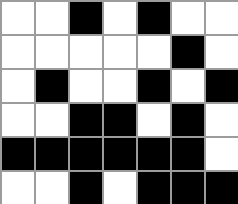[["white", "white", "black", "white", "black", "white", "white"], ["white", "white", "white", "white", "white", "black", "white"], ["white", "black", "white", "white", "black", "white", "black"], ["white", "white", "black", "black", "white", "black", "white"], ["black", "black", "black", "black", "black", "black", "white"], ["white", "white", "black", "white", "black", "black", "black"]]